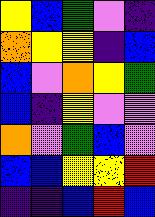[["yellow", "blue", "green", "violet", "indigo"], ["orange", "yellow", "yellow", "indigo", "blue"], ["blue", "violet", "orange", "yellow", "green"], ["blue", "indigo", "yellow", "violet", "violet"], ["orange", "violet", "green", "blue", "violet"], ["blue", "blue", "yellow", "yellow", "red"], ["indigo", "indigo", "blue", "red", "blue"]]